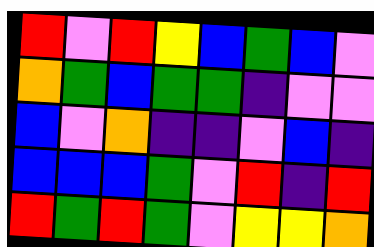[["red", "violet", "red", "yellow", "blue", "green", "blue", "violet"], ["orange", "green", "blue", "green", "green", "indigo", "violet", "violet"], ["blue", "violet", "orange", "indigo", "indigo", "violet", "blue", "indigo"], ["blue", "blue", "blue", "green", "violet", "red", "indigo", "red"], ["red", "green", "red", "green", "violet", "yellow", "yellow", "orange"]]